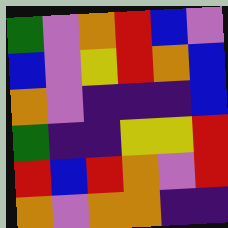[["green", "violet", "orange", "red", "blue", "violet"], ["blue", "violet", "yellow", "red", "orange", "blue"], ["orange", "violet", "indigo", "indigo", "indigo", "blue"], ["green", "indigo", "indigo", "yellow", "yellow", "red"], ["red", "blue", "red", "orange", "violet", "red"], ["orange", "violet", "orange", "orange", "indigo", "indigo"]]